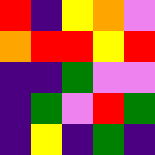[["red", "indigo", "yellow", "orange", "violet"], ["orange", "red", "red", "yellow", "red"], ["indigo", "indigo", "green", "violet", "violet"], ["indigo", "green", "violet", "red", "green"], ["indigo", "yellow", "indigo", "green", "indigo"]]